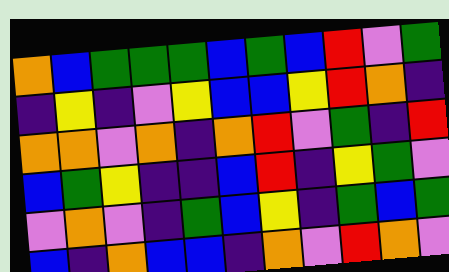[["orange", "blue", "green", "green", "green", "blue", "green", "blue", "red", "violet", "green"], ["indigo", "yellow", "indigo", "violet", "yellow", "blue", "blue", "yellow", "red", "orange", "indigo"], ["orange", "orange", "violet", "orange", "indigo", "orange", "red", "violet", "green", "indigo", "red"], ["blue", "green", "yellow", "indigo", "indigo", "blue", "red", "indigo", "yellow", "green", "violet"], ["violet", "orange", "violet", "indigo", "green", "blue", "yellow", "indigo", "green", "blue", "green"], ["blue", "indigo", "orange", "blue", "blue", "indigo", "orange", "violet", "red", "orange", "violet"]]